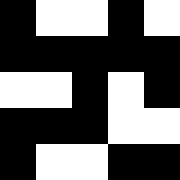[["black", "white", "white", "black", "white"], ["black", "black", "black", "black", "black"], ["white", "white", "black", "white", "black"], ["black", "black", "black", "white", "white"], ["black", "white", "white", "black", "black"]]